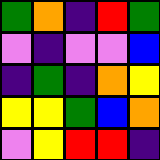[["green", "orange", "indigo", "red", "green"], ["violet", "indigo", "violet", "violet", "blue"], ["indigo", "green", "indigo", "orange", "yellow"], ["yellow", "yellow", "green", "blue", "orange"], ["violet", "yellow", "red", "red", "indigo"]]